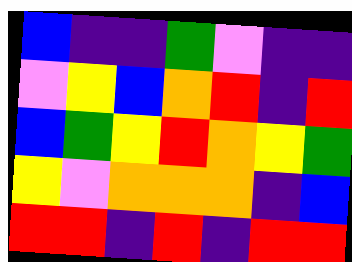[["blue", "indigo", "indigo", "green", "violet", "indigo", "indigo"], ["violet", "yellow", "blue", "orange", "red", "indigo", "red"], ["blue", "green", "yellow", "red", "orange", "yellow", "green"], ["yellow", "violet", "orange", "orange", "orange", "indigo", "blue"], ["red", "red", "indigo", "red", "indigo", "red", "red"]]